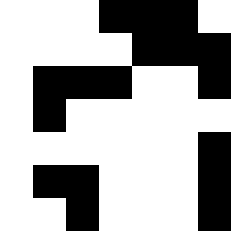[["white", "white", "white", "black", "black", "black", "white"], ["white", "white", "white", "white", "black", "black", "black"], ["white", "black", "black", "black", "white", "white", "black"], ["white", "black", "white", "white", "white", "white", "white"], ["white", "white", "white", "white", "white", "white", "black"], ["white", "black", "black", "white", "white", "white", "black"], ["white", "white", "black", "white", "white", "white", "black"]]